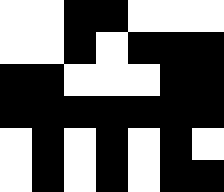[["white", "white", "black", "black", "white", "white", "white"], ["white", "white", "black", "white", "black", "black", "black"], ["black", "black", "white", "white", "white", "black", "black"], ["black", "black", "black", "black", "black", "black", "black"], ["white", "black", "white", "black", "white", "black", "white"], ["white", "black", "white", "black", "white", "black", "black"]]